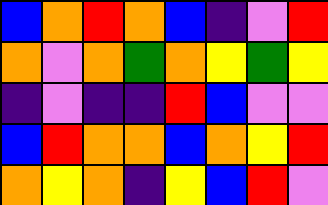[["blue", "orange", "red", "orange", "blue", "indigo", "violet", "red"], ["orange", "violet", "orange", "green", "orange", "yellow", "green", "yellow"], ["indigo", "violet", "indigo", "indigo", "red", "blue", "violet", "violet"], ["blue", "red", "orange", "orange", "blue", "orange", "yellow", "red"], ["orange", "yellow", "orange", "indigo", "yellow", "blue", "red", "violet"]]